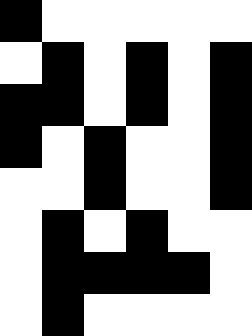[["black", "white", "white", "white", "white", "white"], ["white", "black", "white", "black", "white", "black"], ["black", "black", "white", "black", "white", "black"], ["black", "white", "black", "white", "white", "black"], ["white", "white", "black", "white", "white", "black"], ["white", "black", "white", "black", "white", "white"], ["white", "black", "black", "black", "black", "white"], ["white", "black", "white", "white", "white", "white"]]